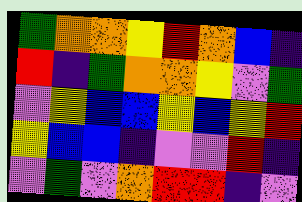[["green", "orange", "orange", "yellow", "red", "orange", "blue", "indigo"], ["red", "indigo", "green", "orange", "orange", "yellow", "violet", "green"], ["violet", "yellow", "blue", "blue", "yellow", "blue", "yellow", "red"], ["yellow", "blue", "blue", "indigo", "violet", "violet", "red", "indigo"], ["violet", "green", "violet", "orange", "red", "red", "indigo", "violet"]]